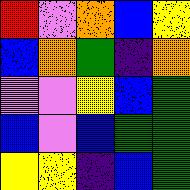[["red", "violet", "orange", "blue", "yellow"], ["blue", "orange", "green", "indigo", "orange"], ["violet", "violet", "yellow", "blue", "green"], ["blue", "violet", "blue", "green", "green"], ["yellow", "yellow", "indigo", "blue", "green"]]